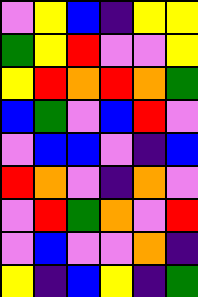[["violet", "yellow", "blue", "indigo", "yellow", "yellow"], ["green", "yellow", "red", "violet", "violet", "yellow"], ["yellow", "red", "orange", "red", "orange", "green"], ["blue", "green", "violet", "blue", "red", "violet"], ["violet", "blue", "blue", "violet", "indigo", "blue"], ["red", "orange", "violet", "indigo", "orange", "violet"], ["violet", "red", "green", "orange", "violet", "red"], ["violet", "blue", "violet", "violet", "orange", "indigo"], ["yellow", "indigo", "blue", "yellow", "indigo", "green"]]